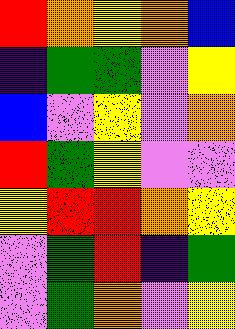[["red", "orange", "yellow", "orange", "blue"], ["indigo", "green", "green", "violet", "yellow"], ["blue", "violet", "yellow", "violet", "orange"], ["red", "green", "yellow", "violet", "violet"], ["yellow", "red", "red", "orange", "yellow"], ["violet", "green", "red", "indigo", "green"], ["violet", "green", "orange", "violet", "yellow"]]